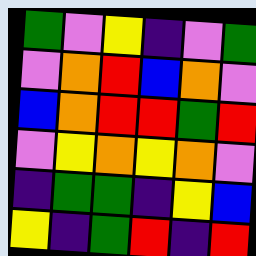[["green", "violet", "yellow", "indigo", "violet", "green"], ["violet", "orange", "red", "blue", "orange", "violet"], ["blue", "orange", "red", "red", "green", "red"], ["violet", "yellow", "orange", "yellow", "orange", "violet"], ["indigo", "green", "green", "indigo", "yellow", "blue"], ["yellow", "indigo", "green", "red", "indigo", "red"]]